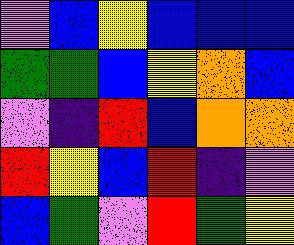[["violet", "blue", "yellow", "blue", "blue", "blue"], ["green", "green", "blue", "yellow", "orange", "blue"], ["violet", "indigo", "red", "blue", "orange", "orange"], ["red", "yellow", "blue", "red", "indigo", "violet"], ["blue", "green", "violet", "red", "green", "yellow"]]